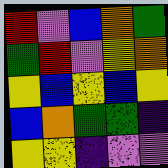[["red", "violet", "blue", "orange", "green"], ["green", "red", "violet", "yellow", "orange"], ["yellow", "blue", "yellow", "blue", "yellow"], ["blue", "orange", "green", "green", "indigo"], ["yellow", "yellow", "indigo", "violet", "violet"]]